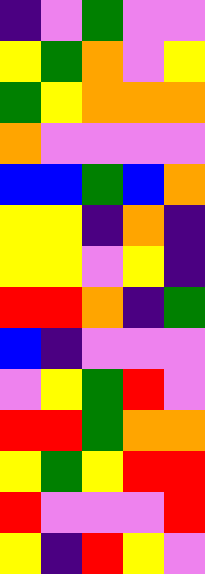[["indigo", "violet", "green", "violet", "violet"], ["yellow", "green", "orange", "violet", "yellow"], ["green", "yellow", "orange", "orange", "orange"], ["orange", "violet", "violet", "violet", "violet"], ["blue", "blue", "green", "blue", "orange"], ["yellow", "yellow", "indigo", "orange", "indigo"], ["yellow", "yellow", "violet", "yellow", "indigo"], ["red", "red", "orange", "indigo", "green"], ["blue", "indigo", "violet", "violet", "violet"], ["violet", "yellow", "green", "red", "violet"], ["red", "red", "green", "orange", "orange"], ["yellow", "green", "yellow", "red", "red"], ["red", "violet", "violet", "violet", "red"], ["yellow", "indigo", "red", "yellow", "violet"]]